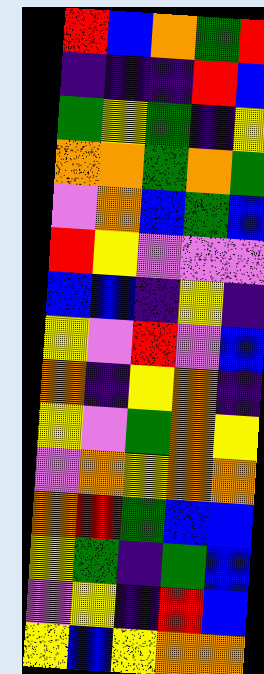[["red", "blue", "orange", "green", "red"], ["indigo", "indigo", "indigo", "red", "blue"], ["green", "yellow", "green", "indigo", "yellow"], ["orange", "orange", "green", "orange", "green"], ["violet", "orange", "blue", "green", "blue"], ["red", "yellow", "violet", "violet", "violet"], ["blue", "blue", "indigo", "yellow", "indigo"], ["yellow", "violet", "red", "violet", "blue"], ["orange", "indigo", "yellow", "orange", "indigo"], ["yellow", "violet", "green", "orange", "yellow"], ["violet", "orange", "yellow", "orange", "orange"], ["orange", "red", "green", "blue", "blue"], ["yellow", "green", "indigo", "green", "blue"], ["violet", "yellow", "indigo", "red", "blue"], ["yellow", "blue", "yellow", "orange", "orange"]]